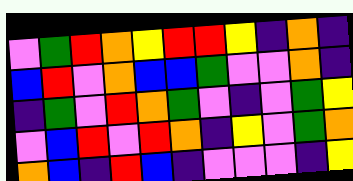[["violet", "green", "red", "orange", "yellow", "red", "red", "yellow", "indigo", "orange", "indigo"], ["blue", "red", "violet", "orange", "blue", "blue", "green", "violet", "violet", "orange", "indigo"], ["indigo", "green", "violet", "red", "orange", "green", "violet", "indigo", "violet", "green", "yellow"], ["violet", "blue", "red", "violet", "red", "orange", "indigo", "yellow", "violet", "green", "orange"], ["orange", "blue", "indigo", "red", "blue", "indigo", "violet", "violet", "violet", "indigo", "yellow"]]